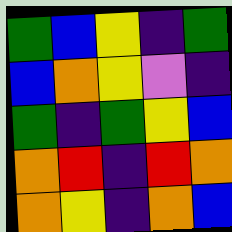[["green", "blue", "yellow", "indigo", "green"], ["blue", "orange", "yellow", "violet", "indigo"], ["green", "indigo", "green", "yellow", "blue"], ["orange", "red", "indigo", "red", "orange"], ["orange", "yellow", "indigo", "orange", "blue"]]